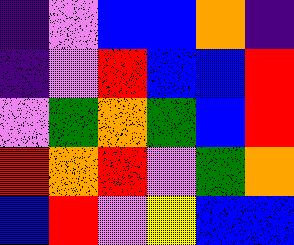[["indigo", "violet", "blue", "blue", "orange", "indigo"], ["indigo", "violet", "red", "blue", "blue", "red"], ["violet", "green", "orange", "green", "blue", "red"], ["red", "orange", "red", "violet", "green", "orange"], ["blue", "red", "violet", "yellow", "blue", "blue"]]